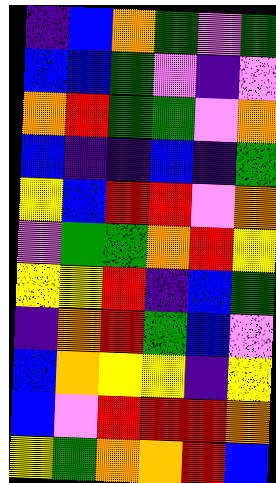[["indigo", "blue", "orange", "green", "violet", "green"], ["blue", "blue", "green", "violet", "indigo", "violet"], ["orange", "red", "green", "green", "violet", "orange"], ["blue", "indigo", "indigo", "blue", "indigo", "green"], ["yellow", "blue", "red", "red", "violet", "orange"], ["violet", "green", "green", "orange", "red", "yellow"], ["yellow", "yellow", "red", "indigo", "blue", "green"], ["indigo", "orange", "red", "green", "blue", "violet"], ["blue", "orange", "yellow", "yellow", "indigo", "yellow"], ["blue", "violet", "red", "red", "red", "orange"], ["yellow", "green", "orange", "orange", "red", "blue"]]